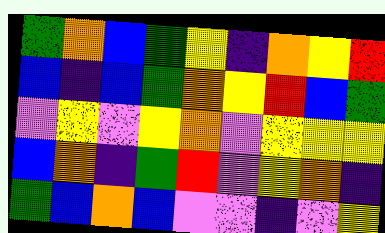[["green", "orange", "blue", "green", "yellow", "indigo", "orange", "yellow", "red"], ["blue", "indigo", "blue", "green", "orange", "yellow", "red", "blue", "green"], ["violet", "yellow", "violet", "yellow", "orange", "violet", "yellow", "yellow", "yellow"], ["blue", "orange", "indigo", "green", "red", "violet", "yellow", "orange", "indigo"], ["green", "blue", "orange", "blue", "violet", "violet", "indigo", "violet", "yellow"]]